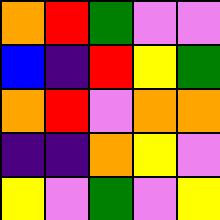[["orange", "red", "green", "violet", "violet"], ["blue", "indigo", "red", "yellow", "green"], ["orange", "red", "violet", "orange", "orange"], ["indigo", "indigo", "orange", "yellow", "violet"], ["yellow", "violet", "green", "violet", "yellow"]]